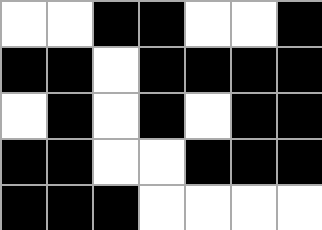[["white", "white", "black", "black", "white", "white", "black"], ["black", "black", "white", "black", "black", "black", "black"], ["white", "black", "white", "black", "white", "black", "black"], ["black", "black", "white", "white", "black", "black", "black"], ["black", "black", "black", "white", "white", "white", "white"]]